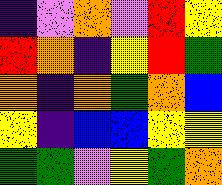[["indigo", "violet", "orange", "violet", "red", "yellow"], ["red", "orange", "indigo", "yellow", "red", "green"], ["orange", "indigo", "orange", "green", "orange", "blue"], ["yellow", "indigo", "blue", "blue", "yellow", "yellow"], ["green", "green", "violet", "yellow", "green", "orange"]]